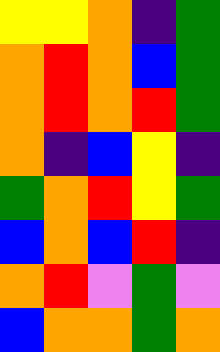[["yellow", "yellow", "orange", "indigo", "green"], ["orange", "red", "orange", "blue", "green"], ["orange", "red", "orange", "red", "green"], ["orange", "indigo", "blue", "yellow", "indigo"], ["green", "orange", "red", "yellow", "green"], ["blue", "orange", "blue", "red", "indigo"], ["orange", "red", "violet", "green", "violet"], ["blue", "orange", "orange", "green", "orange"]]